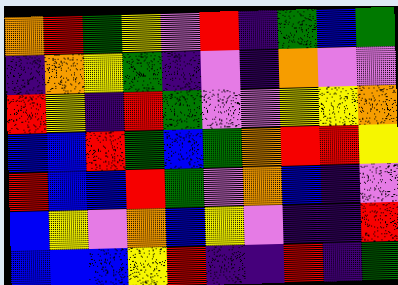[["orange", "red", "green", "yellow", "violet", "red", "indigo", "green", "blue", "green"], ["indigo", "orange", "yellow", "green", "indigo", "violet", "indigo", "orange", "violet", "violet"], ["red", "yellow", "indigo", "red", "green", "violet", "violet", "yellow", "yellow", "orange"], ["blue", "blue", "red", "green", "blue", "green", "orange", "red", "red", "yellow"], ["red", "blue", "blue", "red", "green", "violet", "orange", "blue", "indigo", "violet"], ["blue", "yellow", "violet", "orange", "blue", "yellow", "violet", "indigo", "indigo", "red"], ["blue", "blue", "blue", "yellow", "red", "indigo", "indigo", "red", "indigo", "green"]]